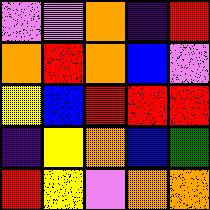[["violet", "violet", "orange", "indigo", "red"], ["orange", "red", "orange", "blue", "violet"], ["yellow", "blue", "red", "red", "red"], ["indigo", "yellow", "orange", "blue", "green"], ["red", "yellow", "violet", "orange", "orange"]]